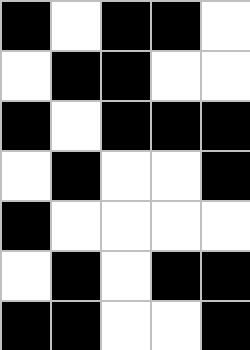[["black", "white", "black", "black", "white"], ["white", "black", "black", "white", "white"], ["black", "white", "black", "black", "black"], ["white", "black", "white", "white", "black"], ["black", "white", "white", "white", "white"], ["white", "black", "white", "black", "black"], ["black", "black", "white", "white", "black"]]